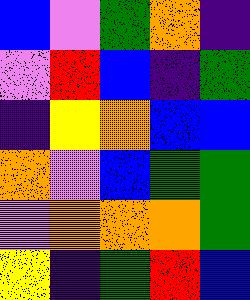[["blue", "violet", "green", "orange", "indigo"], ["violet", "red", "blue", "indigo", "green"], ["indigo", "yellow", "orange", "blue", "blue"], ["orange", "violet", "blue", "green", "green"], ["violet", "orange", "orange", "orange", "green"], ["yellow", "indigo", "green", "red", "blue"]]